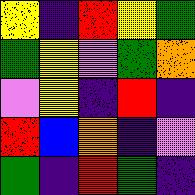[["yellow", "indigo", "red", "yellow", "green"], ["green", "yellow", "violet", "green", "orange"], ["violet", "yellow", "indigo", "red", "indigo"], ["red", "blue", "orange", "indigo", "violet"], ["green", "indigo", "red", "green", "indigo"]]